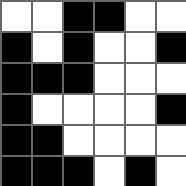[["white", "white", "black", "black", "white", "white"], ["black", "white", "black", "white", "white", "black"], ["black", "black", "black", "white", "white", "white"], ["black", "white", "white", "white", "white", "black"], ["black", "black", "white", "white", "white", "white"], ["black", "black", "black", "white", "black", "white"]]